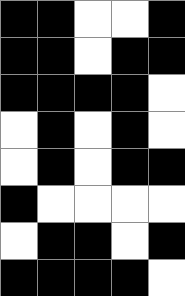[["black", "black", "white", "white", "black"], ["black", "black", "white", "black", "black"], ["black", "black", "black", "black", "white"], ["white", "black", "white", "black", "white"], ["white", "black", "white", "black", "black"], ["black", "white", "white", "white", "white"], ["white", "black", "black", "white", "black"], ["black", "black", "black", "black", "white"]]